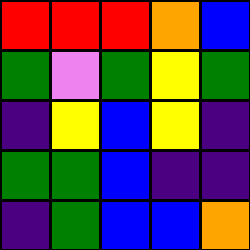[["red", "red", "red", "orange", "blue"], ["green", "violet", "green", "yellow", "green"], ["indigo", "yellow", "blue", "yellow", "indigo"], ["green", "green", "blue", "indigo", "indigo"], ["indigo", "green", "blue", "blue", "orange"]]